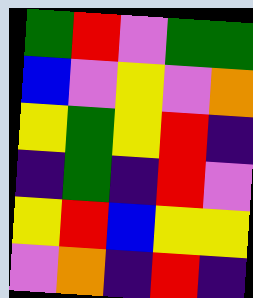[["green", "red", "violet", "green", "green"], ["blue", "violet", "yellow", "violet", "orange"], ["yellow", "green", "yellow", "red", "indigo"], ["indigo", "green", "indigo", "red", "violet"], ["yellow", "red", "blue", "yellow", "yellow"], ["violet", "orange", "indigo", "red", "indigo"]]